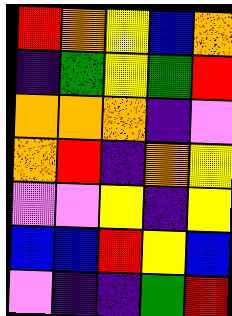[["red", "orange", "yellow", "blue", "orange"], ["indigo", "green", "yellow", "green", "red"], ["orange", "orange", "orange", "indigo", "violet"], ["orange", "red", "indigo", "orange", "yellow"], ["violet", "violet", "yellow", "indigo", "yellow"], ["blue", "blue", "red", "yellow", "blue"], ["violet", "indigo", "indigo", "green", "red"]]